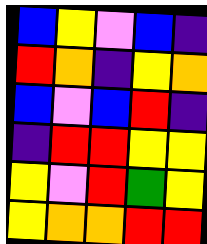[["blue", "yellow", "violet", "blue", "indigo"], ["red", "orange", "indigo", "yellow", "orange"], ["blue", "violet", "blue", "red", "indigo"], ["indigo", "red", "red", "yellow", "yellow"], ["yellow", "violet", "red", "green", "yellow"], ["yellow", "orange", "orange", "red", "red"]]